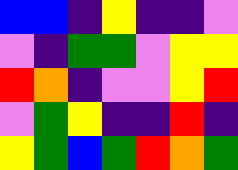[["blue", "blue", "indigo", "yellow", "indigo", "indigo", "violet"], ["violet", "indigo", "green", "green", "violet", "yellow", "yellow"], ["red", "orange", "indigo", "violet", "violet", "yellow", "red"], ["violet", "green", "yellow", "indigo", "indigo", "red", "indigo"], ["yellow", "green", "blue", "green", "red", "orange", "green"]]